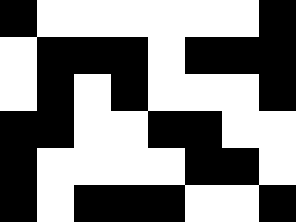[["black", "white", "white", "white", "white", "white", "white", "black"], ["white", "black", "black", "black", "white", "black", "black", "black"], ["white", "black", "white", "black", "white", "white", "white", "black"], ["black", "black", "white", "white", "black", "black", "white", "white"], ["black", "white", "white", "white", "white", "black", "black", "white"], ["black", "white", "black", "black", "black", "white", "white", "black"]]